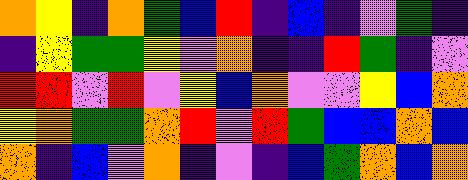[["orange", "yellow", "indigo", "orange", "green", "blue", "red", "indigo", "blue", "indigo", "violet", "green", "indigo"], ["indigo", "yellow", "green", "green", "yellow", "violet", "orange", "indigo", "indigo", "red", "green", "indigo", "violet"], ["red", "red", "violet", "red", "violet", "yellow", "blue", "orange", "violet", "violet", "yellow", "blue", "orange"], ["yellow", "orange", "green", "green", "orange", "red", "violet", "red", "green", "blue", "blue", "orange", "blue"], ["orange", "indigo", "blue", "violet", "orange", "indigo", "violet", "indigo", "blue", "green", "orange", "blue", "orange"]]